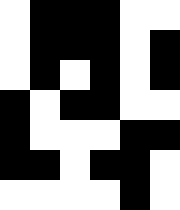[["white", "black", "black", "black", "white", "white"], ["white", "black", "black", "black", "white", "black"], ["white", "black", "white", "black", "white", "black"], ["black", "white", "black", "black", "white", "white"], ["black", "white", "white", "white", "black", "black"], ["black", "black", "white", "black", "black", "white"], ["white", "white", "white", "white", "black", "white"]]